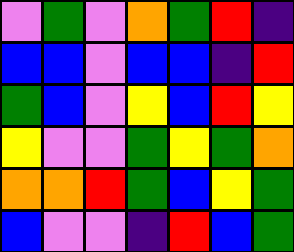[["violet", "green", "violet", "orange", "green", "red", "indigo"], ["blue", "blue", "violet", "blue", "blue", "indigo", "red"], ["green", "blue", "violet", "yellow", "blue", "red", "yellow"], ["yellow", "violet", "violet", "green", "yellow", "green", "orange"], ["orange", "orange", "red", "green", "blue", "yellow", "green"], ["blue", "violet", "violet", "indigo", "red", "blue", "green"]]